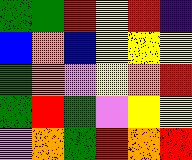[["green", "green", "red", "yellow", "red", "indigo"], ["blue", "orange", "blue", "yellow", "yellow", "yellow"], ["green", "orange", "violet", "yellow", "orange", "red"], ["green", "red", "green", "violet", "yellow", "yellow"], ["violet", "orange", "green", "red", "orange", "red"]]